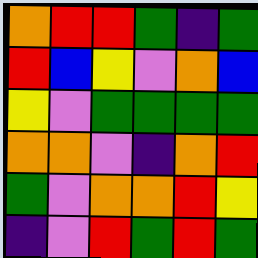[["orange", "red", "red", "green", "indigo", "green"], ["red", "blue", "yellow", "violet", "orange", "blue"], ["yellow", "violet", "green", "green", "green", "green"], ["orange", "orange", "violet", "indigo", "orange", "red"], ["green", "violet", "orange", "orange", "red", "yellow"], ["indigo", "violet", "red", "green", "red", "green"]]